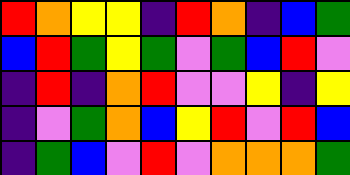[["red", "orange", "yellow", "yellow", "indigo", "red", "orange", "indigo", "blue", "green"], ["blue", "red", "green", "yellow", "green", "violet", "green", "blue", "red", "violet"], ["indigo", "red", "indigo", "orange", "red", "violet", "violet", "yellow", "indigo", "yellow"], ["indigo", "violet", "green", "orange", "blue", "yellow", "red", "violet", "red", "blue"], ["indigo", "green", "blue", "violet", "red", "violet", "orange", "orange", "orange", "green"]]